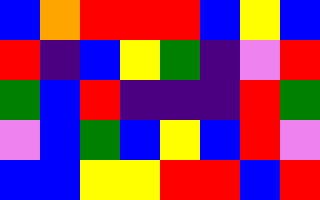[["blue", "orange", "red", "red", "red", "blue", "yellow", "blue"], ["red", "indigo", "blue", "yellow", "green", "indigo", "violet", "red"], ["green", "blue", "red", "indigo", "indigo", "indigo", "red", "green"], ["violet", "blue", "green", "blue", "yellow", "blue", "red", "violet"], ["blue", "blue", "yellow", "yellow", "red", "red", "blue", "red"]]